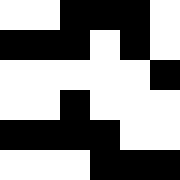[["white", "white", "black", "black", "black", "white"], ["black", "black", "black", "white", "black", "white"], ["white", "white", "white", "white", "white", "black"], ["white", "white", "black", "white", "white", "white"], ["black", "black", "black", "black", "white", "white"], ["white", "white", "white", "black", "black", "black"]]